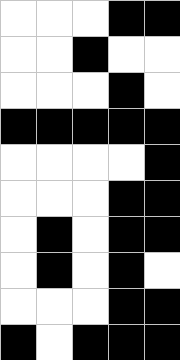[["white", "white", "white", "black", "black"], ["white", "white", "black", "white", "white"], ["white", "white", "white", "black", "white"], ["black", "black", "black", "black", "black"], ["white", "white", "white", "white", "black"], ["white", "white", "white", "black", "black"], ["white", "black", "white", "black", "black"], ["white", "black", "white", "black", "white"], ["white", "white", "white", "black", "black"], ["black", "white", "black", "black", "black"]]